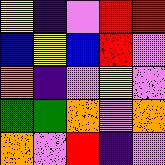[["yellow", "indigo", "violet", "red", "red"], ["blue", "yellow", "blue", "red", "violet"], ["orange", "indigo", "violet", "yellow", "violet"], ["green", "green", "orange", "violet", "orange"], ["orange", "violet", "red", "indigo", "violet"]]